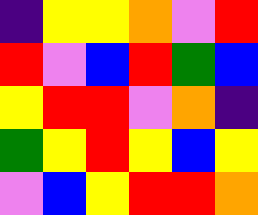[["indigo", "yellow", "yellow", "orange", "violet", "red"], ["red", "violet", "blue", "red", "green", "blue"], ["yellow", "red", "red", "violet", "orange", "indigo"], ["green", "yellow", "red", "yellow", "blue", "yellow"], ["violet", "blue", "yellow", "red", "red", "orange"]]